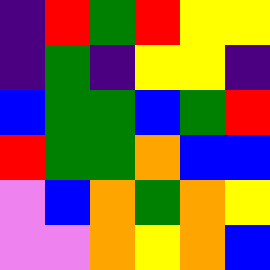[["indigo", "red", "green", "red", "yellow", "yellow"], ["indigo", "green", "indigo", "yellow", "yellow", "indigo"], ["blue", "green", "green", "blue", "green", "red"], ["red", "green", "green", "orange", "blue", "blue"], ["violet", "blue", "orange", "green", "orange", "yellow"], ["violet", "violet", "orange", "yellow", "orange", "blue"]]